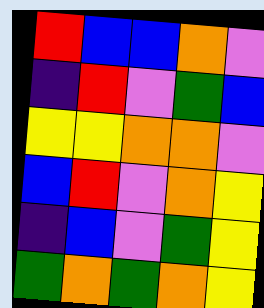[["red", "blue", "blue", "orange", "violet"], ["indigo", "red", "violet", "green", "blue"], ["yellow", "yellow", "orange", "orange", "violet"], ["blue", "red", "violet", "orange", "yellow"], ["indigo", "blue", "violet", "green", "yellow"], ["green", "orange", "green", "orange", "yellow"]]